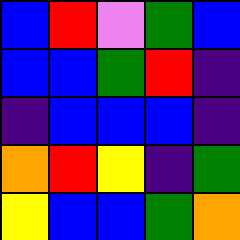[["blue", "red", "violet", "green", "blue"], ["blue", "blue", "green", "red", "indigo"], ["indigo", "blue", "blue", "blue", "indigo"], ["orange", "red", "yellow", "indigo", "green"], ["yellow", "blue", "blue", "green", "orange"]]